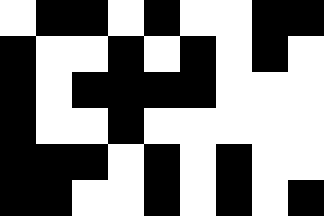[["white", "black", "black", "white", "black", "white", "white", "black", "black"], ["black", "white", "white", "black", "white", "black", "white", "black", "white"], ["black", "white", "black", "black", "black", "black", "white", "white", "white"], ["black", "white", "white", "black", "white", "white", "white", "white", "white"], ["black", "black", "black", "white", "black", "white", "black", "white", "white"], ["black", "black", "white", "white", "black", "white", "black", "white", "black"]]